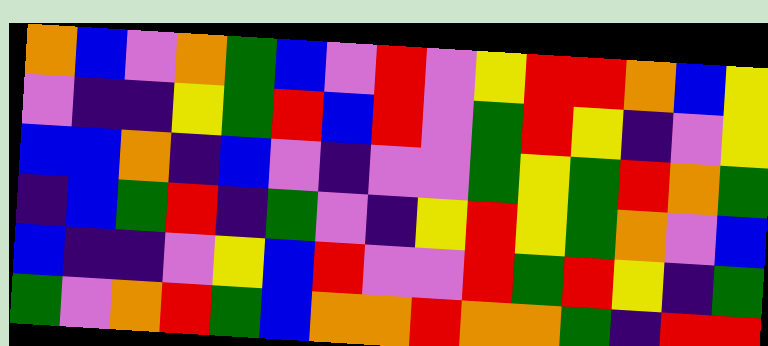[["orange", "blue", "violet", "orange", "green", "blue", "violet", "red", "violet", "yellow", "red", "red", "orange", "blue", "yellow"], ["violet", "indigo", "indigo", "yellow", "green", "red", "blue", "red", "violet", "green", "red", "yellow", "indigo", "violet", "yellow"], ["blue", "blue", "orange", "indigo", "blue", "violet", "indigo", "violet", "violet", "green", "yellow", "green", "red", "orange", "green"], ["indigo", "blue", "green", "red", "indigo", "green", "violet", "indigo", "yellow", "red", "yellow", "green", "orange", "violet", "blue"], ["blue", "indigo", "indigo", "violet", "yellow", "blue", "red", "violet", "violet", "red", "green", "red", "yellow", "indigo", "green"], ["green", "violet", "orange", "red", "green", "blue", "orange", "orange", "red", "orange", "orange", "green", "indigo", "red", "red"]]